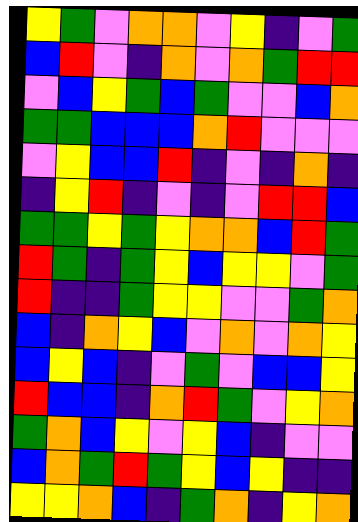[["yellow", "green", "violet", "orange", "orange", "violet", "yellow", "indigo", "violet", "green"], ["blue", "red", "violet", "indigo", "orange", "violet", "orange", "green", "red", "red"], ["violet", "blue", "yellow", "green", "blue", "green", "violet", "violet", "blue", "orange"], ["green", "green", "blue", "blue", "blue", "orange", "red", "violet", "violet", "violet"], ["violet", "yellow", "blue", "blue", "red", "indigo", "violet", "indigo", "orange", "indigo"], ["indigo", "yellow", "red", "indigo", "violet", "indigo", "violet", "red", "red", "blue"], ["green", "green", "yellow", "green", "yellow", "orange", "orange", "blue", "red", "green"], ["red", "green", "indigo", "green", "yellow", "blue", "yellow", "yellow", "violet", "green"], ["red", "indigo", "indigo", "green", "yellow", "yellow", "violet", "violet", "green", "orange"], ["blue", "indigo", "orange", "yellow", "blue", "violet", "orange", "violet", "orange", "yellow"], ["blue", "yellow", "blue", "indigo", "violet", "green", "violet", "blue", "blue", "yellow"], ["red", "blue", "blue", "indigo", "orange", "red", "green", "violet", "yellow", "orange"], ["green", "orange", "blue", "yellow", "violet", "yellow", "blue", "indigo", "violet", "violet"], ["blue", "orange", "green", "red", "green", "yellow", "blue", "yellow", "indigo", "indigo"], ["yellow", "yellow", "orange", "blue", "indigo", "green", "orange", "indigo", "yellow", "orange"]]